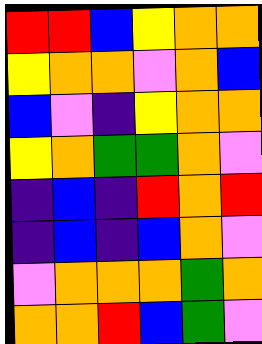[["red", "red", "blue", "yellow", "orange", "orange"], ["yellow", "orange", "orange", "violet", "orange", "blue"], ["blue", "violet", "indigo", "yellow", "orange", "orange"], ["yellow", "orange", "green", "green", "orange", "violet"], ["indigo", "blue", "indigo", "red", "orange", "red"], ["indigo", "blue", "indigo", "blue", "orange", "violet"], ["violet", "orange", "orange", "orange", "green", "orange"], ["orange", "orange", "red", "blue", "green", "violet"]]